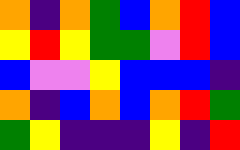[["orange", "indigo", "orange", "green", "blue", "orange", "red", "blue"], ["yellow", "red", "yellow", "green", "green", "violet", "red", "blue"], ["blue", "violet", "violet", "yellow", "blue", "blue", "blue", "indigo"], ["orange", "indigo", "blue", "orange", "blue", "orange", "red", "green"], ["green", "yellow", "indigo", "indigo", "indigo", "yellow", "indigo", "red"]]